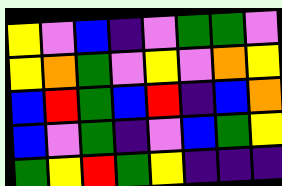[["yellow", "violet", "blue", "indigo", "violet", "green", "green", "violet"], ["yellow", "orange", "green", "violet", "yellow", "violet", "orange", "yellow"], ["blue", "red", "green", "blue", "red", "indigo", "blue", "orange"], ["blue", "violet", "green", "indigo", "violet", "blue", "green", "yellow"], ["green", "yellow", "red", "green", "yellow", "indigo", "indigo", "indigo"]]